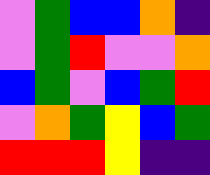[["violet", "green", "blue", "blue", "orange", "indigo"], ["violet", "green", "red", "violet", "violet", "orange"], ["blue", "green", "violet", "blue", "green", "red"], ["violet", "orange", "green", "yellow", "blue", "green"], ["red", "red", "red", "yellow", "indigo", "indigo"]]